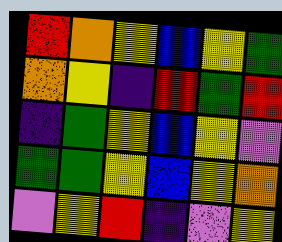[["red", "orange", "yellow", "blue", "yellow", "green"], ["orange", "yellow", "indigo", "red", "green", "red"], ["indigo", "green", "yellow", "blue", "yellow", "violet"], ["green", "green", "yellow", "blue", "yellow", "orange"], ["violet", "yellow", "red", "indigo", "violet", "yellow"]]